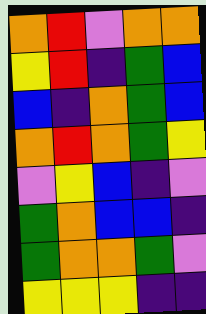[["orange", "red", "violet", "orange", "orange"], ["yellow", "red", "indigo", "green", "blue"], ["blue", "indigo", "orange", "green", "blue"], ["orange", "red", "orange", "green", "yellow"], ["violet", "yellow", "blue", "indigo", "violet"], ["green", "orange", "blue", "blue", "indigo"], ["green", "orange", "orange", "green", "violet"], ["yellow", "yellow", "yellow", "indigo", "indigo"]]